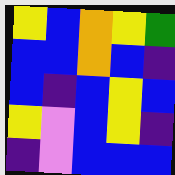[["yellow", "blue", "orange", "yellow", "green"], ["blue", "blue", "orange", "blue", "indigo"], ["blue", "indigo", "blue", "yellow", "blue"], ["yellow", "violet", "blue", "yellow", "indigo"], ["indigo", "violet", "blue", "blue", "blue"]]